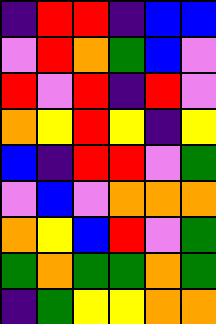[["indigo", "red", "red", "indigo", "blue", "blue"], ["violet", "red", "orange", "green", "blue", "violet"], ["red", "violet", "red", "indigo", "red", "violet"], ["orange", "yellow", "red", "yellow", "indigo", "yellow"], ["blue", "indigo", "red", "red", "violet", "green"], ["violet", "blue", "violet", "orange", "orange", "orange"], ["orange", "yellow", "blue", "red", "violet", "green"], ["green", "orange", "green", "green", "orange", "green"], ["indigo", "green", "yellow", "yellow", "orange", "orange"]]